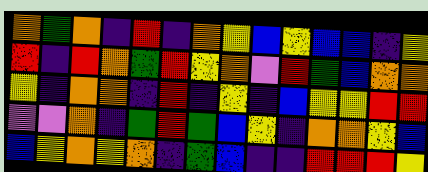[["orange", "green", "orange", "indigo", "red", "indigo", "orange", "yellow", "blue", "yellow", "blue", "blue", "indigo", "yellow"], ["red", "indigo", "red", "orange", "green", "red", "yellow", "orange", "violet", "red", "green", "blue", "orange", "orange"], ["yellow", "indigo", "orange", "orange", "indigo", "red", "indigo", "yellow", "indigo", "blue", "yellow", "yellow", "red", "red"], ["violet", "violet", "orange", "indigo", "green", "red", "green", "blue", "yellow", "indigo", "orange", "orange", "yellow", "blue"], ["blue", "yellow", "orange", "yellow", "orange", "indigo", "green", "blue", "indigo", "indigo", "red", "red", "red", "yellow"]]